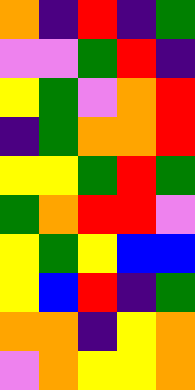[["orange", "indigo", "red", "indigo", "green"], ["violet", "violet", "green", "red", "indigo"], ["yellow", "green", "violet", "orange", "red"], ["indigo", "green", "orange", "orange", "red"], ["yellow", "yellow", "green", "red", "green"], ["green", "orange", "red", "red", "violet"], ["yellow", "green", "yellow", "blue", "blue"], ["yellow", "blue", "red", "indigo", "green"], ["orange", "orange", "indigo", "yellow", "orange"], ["violet", "orange", "yellow", "yellow", "orange"]]